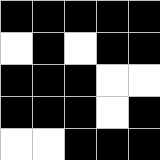[["black", "black", "black", "black", "black"], ["white", "black", "white", "black", "black"], ["black", "black", "black", "white", "white"], ["black", "black", "black", "white", "black"], ["white", "white", "black", "black", "black"]]